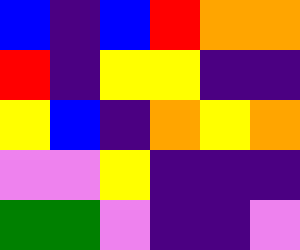[["blue", "indigo", "blue", "red", "orange", "orange"], ["red", "indigo", "yellow", "yellow", "indigo", "indigo"], ["yellow", "blue", "indigo", "orange", "yellow", "orange"], ["violet", "violet", "yellow", "indigo", "indigo", "indigo"], ["green", "green", "violet", "indigo", "indigo", "violet"]]